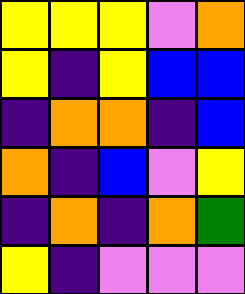[["yellow", "yellow", "yellow", "violet", "orange"], ["yellow", "indigo", "yellow", "blue", "blue"], ["indigo", "orange", "orange", "indigo", "blue"], ["orange", "indigo", "blue", "violet", "yellow"], ["indigo", "orange", "indigo", "orange", "green"], ["yellow", "indigo", "violet", "violet", "violet"]]